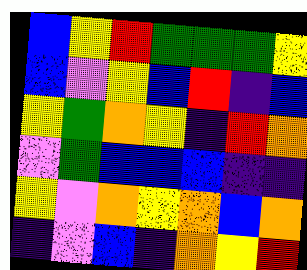[["blue", "yellow", "red", "green", "green", "green", "yellow"], ["blue", "violet", "yellow", "blue", "red", "indigo", "blue"], ["yellow", "green", "orange", "yellow", "indigo", "red", "orange"], ["violet", "green", "blue", "blue", "blue", "indigo", "indigo"], ["yellow", "violet", "orange", "yellow", "orange", "blue", "orange"], ["indigo", "violet", "blue", "indigo", "orange", "yellow", "red"]]